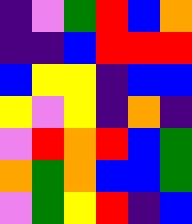[["indigo", "violet", "green", "red", "blue", "orange"], ["indigo", "indigo", "blue", "red", "red", "red"], ["blue", "yellow", "yellow", "indigo", "blue", "blue"], ["yellow", "violet", "yellow", "indigo", "orange", "indigo"], ["violet", "red", "orange", "red", "blue", "green"], ["orange", "green", "orange", "blue", "blue", "green"], ["violet", "green", "yellow", "red", "indigo", "blue"]]